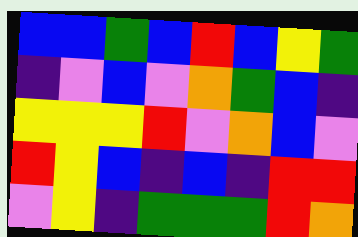[["blue", "blue", "green", "blue", "red", "blue", "yellow", "green"], ["indigo", "violet", "blue", "violet", "orange", "green", "blue", "indigo"], ["yellow", "yellow", "yellow", "red", "violet", "orange", "blue", "violet"], ["red", "yellow", "blue", "indigo", "blue", "indigo", "red", "red"], ["violet", "yellow", "indigo", "green", "green", "green", "red", "orange"]]